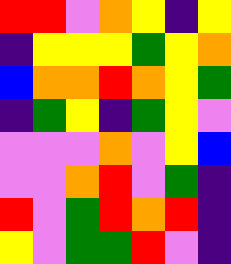[["red", "red", "violet", "orange", "yellow", "indigo", "yellow"], ["indigo", "yellow", "yellow", "yellow", "green", "yellow", "orange"], ["blue", "orange", "orange", "red", "orange", "yellow", "green"], ["indigo", "green", "yellow", "indigo", "green", "yellow", "violet"], ["violet", "violet", "violet", "orange", "violet", "yellow", "blue"], ["violet", "violet", "orange", "red", "violet", "green", "indigo"], ["red", "violet", "green", "red", "orange", "red", "indigo"], ["yellow", "violet", "green", "green", "red", "violet", "indigo"]]